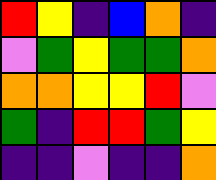[["red", "yellow", "indigo", "blue", "orange", "indigo"], ["violet", "green", "yellow", "green", "green", "orange"], ["orange", "orange", "yellow", "yellow", "red", "violet"], ["green", "indigo", "red", "red", "green", "yellow"], ["indigo", "indigo", "violet", "indigo", "indigo", "orange"]]